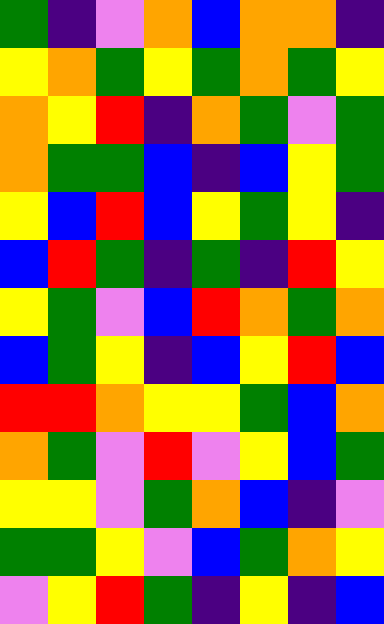[["green", "indigo", "violet", "orange", "blue", "orange", "orange", "indigo"], ["yellow", "orange", "green", "yellow", "green", "orange", "green", "yellow"], ["orange", "yellow", "red", "indigo", "orange", "green", "violet", "green"], ["orange", "green", "green", "blue", "indigo", "blue", "yellow", "green"], ["yellow", "blue", "red", "blue", "yellow", "green", "yellow", "indigo"], ["blue", "red", "green", "indigo", "green", "indigo", "red", "yellow"], ["yellow", "green", "violet", "blue", "red", "orange", "green", "orange"], ["blue", "green", "yellow", "indigo", "blue", "yellow", "red", "blue"], ["red", "red", "orange", "yellow", "yellow", "green", "blue", "orange"], ["orange", "green", "violet", "red", "violet", "yellow", "blue", "green"], ["yellow", "yellow", "violet", "green", "orange", "blue", "indigo", "violet"], ["green", "green", "yellow", "violet", "blue", "green", "orange", "yellow"], ["violet", "yellow", "red", "green", "indigo", "yellow", "indigo", "blue"]]